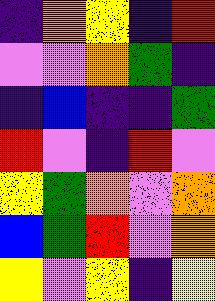[["indigo", "orange", "yellow", "indigo", "red"], ["violet", "violet", "orange", "green", "indigo"], ["indigo", "blue", "indigo", "indigo", "green"], ["red", "violet", "indigo", "red", "violet"], ["yellow", "green", "orange", "violet", "orange"], ["blue", "green", "red", "violet", "orange"], ["yellow", "violet", "yellow", "indigo", "yellow"]]